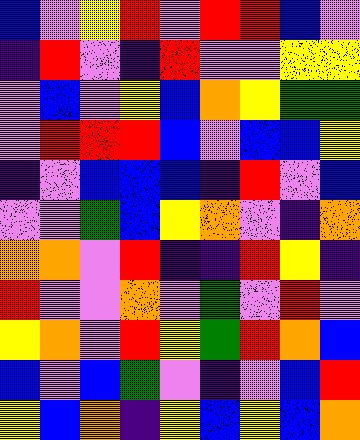[["blue", "violet", "yellow", "red", "violet", "red", "red", "blue", "violet"], ["indigo", "red", "violet", "indigo", "red", "violet", "violet", "yellow", "yellow"], ["violet", "blue", "violet", "yellow", "blue", "orange", "yellow", "green", "green"], ["violet", "red", "red", "red", "blue", "violet", "blue", "blue", "yellow"], ["indigo", "violet", "blue", "blue", "blue", "indigo", "red", "violet", "blue"], ["violet", "violet", "green", "blue", "yellow", "orange", "violet", "indigo", "orange"], ["orange", "orange", "violet", "red", "indigo", "indigo", "red", "yellow", "indigo"], ["red", "violet", "violet", "orange", "violet", "green", "violet", "red", "violet"], ["yellow", "orange", "violet", "red", "yellow", "green", "red", "orange", "blue"], ["blue", "violet", "blue", "green", "violet", "indigo", "violet", "blue", "red"], ["yellow", "blue", "orange", "indigo", "yellow", "blue", "yellow", "blue", "orange"]]